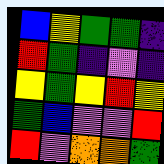[["blue", "yellow", "green", "green", "indigo"], ["red", "green", "indigo", "violet", "indigo"], ["yellow", "green", "yellow", "red", "yellow"], ["green", "blue", "violet", "violet", "red"], ["red", "violet", "orange", "orange", "green"]]